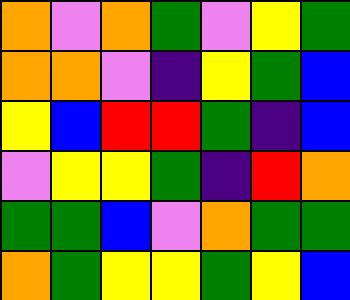[["orange", "violet", "orange", "green", "violet", "yellow", "green"], ["orange", "orange", "violet", "indigo", "yellow", "green", "blue"], ["yellow", "blue", "red", "red", "green", "indigo", "blue"], ["violet", "yellow", "yellow", "green", "indigo", "red", "orange"], ["green", "green", "blue", "violet", "orange", "green", "green"], ["orange", "green", "yellow", "yellow", "green", "yellow", "blue"]]